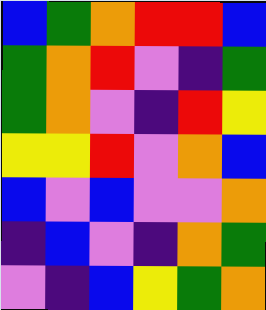[["blue", "green", "orange", "red", "red", "blue"], ["green", "orange", "red", "violet", "indigo", "green"], ["green", "orange", "violet", "indigo", "red", "yellow"], ["yellow", "yellow", "red", "violet", "orange", "blue"], ["blue", "violet", "blue", "violet", "violet", "orange"], ["indigo", "blue", "violet", "indigo", "orange", "green"], ["violet", "indigo", "blue", "yellow", "green", "orange"]]